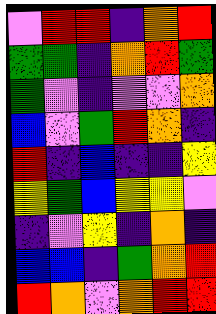[["violet", "red", "red", "indigo", "orange", "red"], ["green", "green", "indigo", "orange", "red", "green"], ["green", "violet", "indigo", "violet", "violet", "orange"], ["blue", "violet", "green", "red", "orange", "indigo"], ["red", "indigo", "blue", "indigo", "indigo", "yellow"], ["yellow", "green", "blue", "yellow", "yellow", "violet"], ["indigo", "violet", "yellow", "indigo", "orange", "indigo"], ["blue", "blue", "indigo", "green", "orange", "red"], ["red", "orange", "violet", "orange", "red", "red"]]